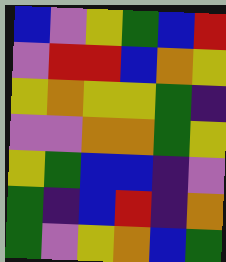[["blue", "violet", "yellow", "green", "blue", "red"], ["violet", "red", "red", "blue", "orange", "yellow"], ["yellow", "orange", "yellow", "yellow", "green", "indigo"], ["violet", "violet", "orange", "orange", "green", "yellow"], ["yellow", "green", "blue", "blue", "indigo", "violet"], ["green", "indigo", "blue", "red", "indigo", "orange"], ["green", "violet", "yellow", "orange", "blue", "green"]]